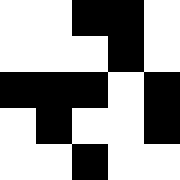[["white", "white", "black", "black", "white"], ["white", "white", "white", "black", "white"], ["black", "black", "black", "white", "black"], ["white", "black", "white", "white", "black"], ["white", "white", "black", "white", "white"]]